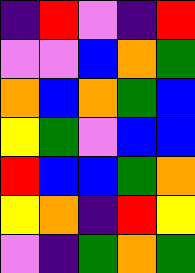[["indigo", "red", "violet", "indigo", "red"], ["violet", "violet", "blue", "orange", "green"], ["orange", "blue", "orange", "green", "blue"], ["yellow", "green", "violet", "blue", "blue"], ["red", "blue", "blue", "green", "orange"], ["yellow", "orange", "indigo", "red", "yellow"], ["violet", "indigo", "green", "orange", "green"]]